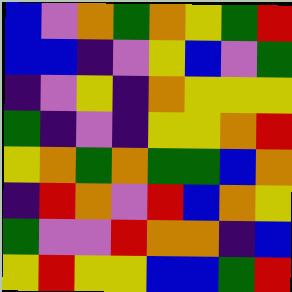[["blue", "violet", "orange", "green", "orange", "yellow", "green", "red"], ["blue", "blue", "indigo", "violet", "yellow", "blue", "violet", "green"], ["indigo", "violet", "yellow", "indigo", "orange", "yellow", "yellow", "yellow"], ["green", "indigo", "violet", "indigo", "yellow", "yellow", "orange", "red"], ["yellow", "orange", "green", "orange", "green", "green", "blue", "orange"], ["indigo", "red", "orange", "violet", "red", "blue", "orange", "yellow"], ["green", "violet", "violet", "red", "orange", "orange", "indigo", "blue"], ["yellow", "red", "yellow", "yellow", "blue", "blue", "green", "red"]]